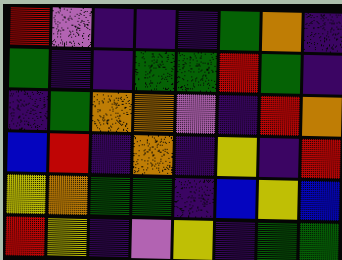[["red", "violet", "indigo", "indigo", "indigo", "green", "orange", "indigo"], ["green", "indigo", "indigo", "green", "green", "red", "green", "indigo"], ["indigo", "green", "orange", "orange", "violet", "indigo", "red", "orange"], ["blue", "red", "indigo", "orange", "indigo", "yellow", "indigo", "red"], ["yellow", "orange", "green", "green", "indigo", "blue", "yellow", "blue"], ["red", "yellow", "indigo", "violet", "yellow", "indigo", "green", "green"]]